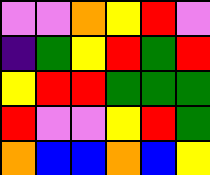[["violet", "violet", "orange", "yellow", "red", "violet"], ["indigo", "green", "yellow", "red", "green", "red"], ["yellow", "red", "red", "green", "green", "green"], ["red", "violet", "violet", "yellow", "red", "green"], ["orange", "blue", "blue", "orange", "blue", "yellow"]]